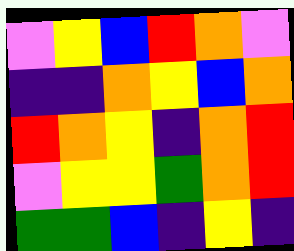[["violet", "yellow", "blue", "red", "orange", "violet"], ["indigo", "indigo", "orange", "yellow", "blue", "orange"], ["red", "orange", "yellow", "indigo", "orange", "red"], ["violet", "yellow", "yellow", "green", "orange", "red"], ["green", "green", "blue", "indigo", "yellow", "indigo"]]